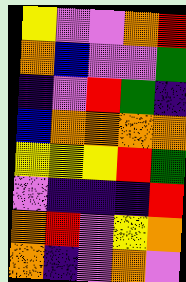[["yellow", "violet", "violet", "orange", "red"], ["orange", "blue", "violet", "violet", "green"], ["indigo", "violet", "red", "green", "indigo"], ["blue", "orange", "orange", "orange", "orange"], ["yellow", "yellow", "yellow", "red", "green"], ["violet", "indigo", "indigo", "indigo", "red"], ["orange", "red", "violet", "yellow", "orange"], ["orange", "indigo", "violet", "orange", "violet"]]